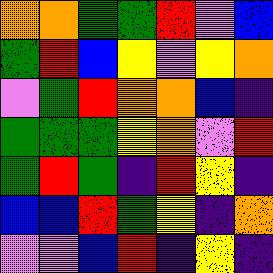[["orange", "orange", "green", "green", "red", "violet", "blue"], ["green", "red", "blue", "yellow", "violet", "yellow", "orange"], ["violet", "green", "red", "orange", "orange", "blue", "indigo"], ["green", "green", "green", "yellow", "orange", "violet", "red"], ["green", "red", "green", "indigo", "red", "yellow", "indigo"], ["blue", "blue", "red", "green", "yellow", "indigo", "orange"], ["violet", "violet", "blue", "red", "indigo", "yellow", "indigo"]]